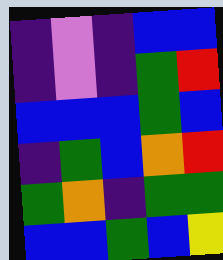[["indigo", "violet", "indigo", "blue", "blue"], ["indigo", "violet", "indigo", "green", "red"], ["blue", "blue", "blue", "green", "blue"], ["indigo", "green", "blue", "orange", "red"], ["green", "orange", "indigo", "green", "green"], ["blue", "blue", "green", "blue", "yellow"]]